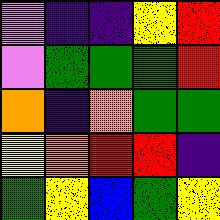[["violet", "indigo", "indigo", "yellow", "red"], ["violet", "green", "green", "green", "red"], ["orange", "indigo", "orange", "green", "green"], ["yellow", "orange", "red", "red", "indigo"], ["green", "yellow", "blue", "green", "yellow"]]